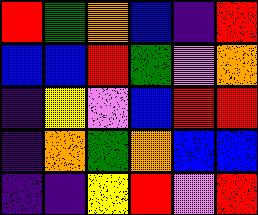[["red", "green", "orange", "blue", "indigo", "red"], ["blue", "blue", "red", "green", "violet", "orange"], ["indigo", "yellow", "violet", "blue", "red", "red"], ["indigo", "orange", "green", "orange", "blue", "blue"], ["indigo", "indigo", "yellow", "red", "violet", "red"]]